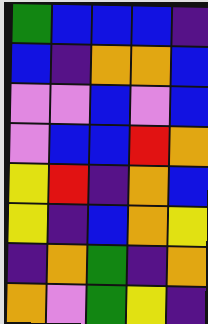[["green", "blue", "blue", "blue", "indigo"], ["blue", "indigo", "orange", "orange", "blue"], ["violet", "violet", "blue", "violet", "blue"], ["violet", "blue", "blue", "red", "orange"], ["yellow", "red", "indigo", "orange", "blue"], ["yellow", "indigo", "blue", "orange", "yellow"], ["indigo", "orange", "green", "indigo", "orange"], ["orange", "violet", "green", "yellow", "indigo"]]